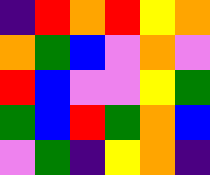[["indigo", "red", "orange", "red", "yellow", "orange"], ["orange", "green", "blue", "violet", "orange", "violet"], ["red", "blue", "violet", "violet", "yellow", "green"], ["green", "blue", "red", "green", "orange", "blue"], ["violet", "green", "indigo", "yellow", "orange", "indigo"]]